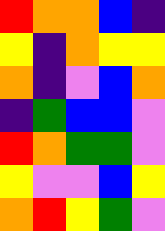[["red", "orange", "orange", "blue", "indigo"], ["yellow", "indigo", "orange", "yellow", "yellow"], ["orange", "indigo", "violet", "blue", "orange"], ["indigo", "green", "blue", "blue", "violet"], ["red", "orange", "green", "green", "violet"], ["yellow", "violet", "violet", "blue", "yellow"], ["orange", "red", "yellow", "green", "violet"]]